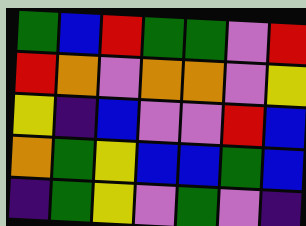[["green", "blue", "red", "green", "green", "violet", "red"], ["red", "orange", "violet", "orange", "orange", "violet", "yellow"], ["yellow", "indigo", "blue", "violet", "violet", "red", "blue"], ["orange", "green", "yellow", "blue", "blue", "green", "blue"], ["indigo", "green", "yellow", "violet", "green", "violet", "indigo"]]